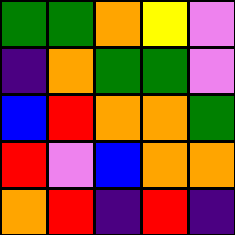[["green", "green", "orange", "yellow", "violet"], ["indigo", "orange", "green", "green", "violet"], ["blue", "red", "orange", "orange", "green"], ["red", "violet", "blue", "orange", "orange"], ["orange", "red", "indigo", "red", "indigo"]]